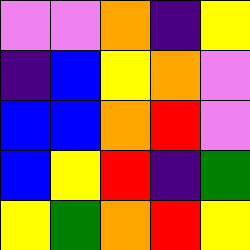[["violet", "violet", "orange", "indigo", "yellow"], ["indigo", "blue", "yellow", "orange", "violet"], ["blue", "blue", "orange", "red", "violet"], ["blue", "yellow", "red", "indigo", "green"], ["yellow", "green", "orange", "red", "yellow"]]